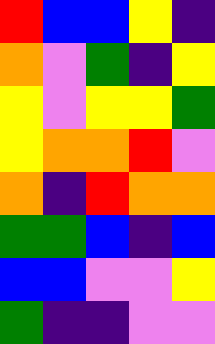[["red", "blue", "blue", "yellow", "indigo"], ["orange", "violet", "green", "indigo", "yellow"], ["yellow", "violet", "yellow", "yellow", "green"], ["yellow", "orange", "orange", "red", "violet"], ["orange", "indigo", "red", "orange", "orange"], ["green", "green", "blue", "indigo", "blue"], ["blue", "blue", "violet", "violet", "yellow"], ["green", "indigo", "indigo", "violet", "violet"]]